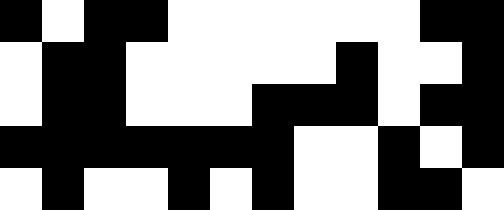[["black", "white", "black", "black", "white", "white", "white", "white", "white", "white", "black", "black"], ["white", "black", "black", "white", "white", "white", "white", "white", "black", "white", "white", "black"], ["white", "black", "black", "white", "white", "white", "black", "black", "black", "white", "black", "black"], ["black", "black", "black", "black", "black", "black", "black", "white", "white", "black", "white", "black"], ["white", "black", "white", "white", "black", "white", "black", "white", "white", "black", "black", "white"]]